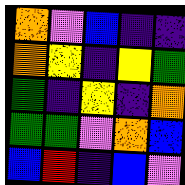[["orange", "violet", "blue", "indigo", "indigo"], ["orange", "yellow", "indigo", "yellow", "green"], ["green", "indigo", "yellow", "indigo", "orange"], ["green", "green", "violet", "orange", "blue"], ["blue", "red", "indigo", "blue", "violet"]]